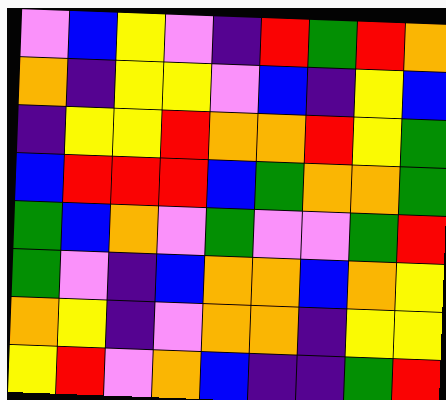[["violet", "blue", "yellow", "violet", "indigo", "red", "green", "red", "orange"], ["orange", "indigo", "yellow", "yellow", "violet", "blue", "indigo", "yellow", "blue"], ["indigo", "yellow", "yellow", "red", "orange", "orange", "red", "yellow", "green"], ["blue", "red", "red", "red", "blue", "green", "orange", "orange", "green"], ["green", "blue", "orange", "violet", "green", "violet", "violet", "green", "red"], ["green", "violet", "indigo", "blue", "orange", "orange", "blue", "orange", "yellow"], ["orange", "yellow", "indigo", "violet", "orange", "orange", "indigo", "yellow", "yellow"], ["yellow", "red", "violet", "orange", "blue", "indigo", "indigo", "green", "red"]]